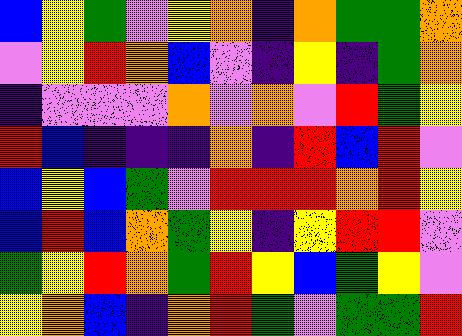[["blue", "yellow", "green", "violet", "yellow", "orange", "indigo", "orange", "green", "green", "orange"], ["violet", "yellow", "red", "orange", "blue", "violet", "indigo", "yellow", "indigo", "green", "orange"], ["indigo", "violet", "violet", "violet", "orange", "violet", "orange", "violet", "red", "green", "yellow"], ["red", "blue", "indigo", "indigo", "indigo", "orange", "indigo", "red", "blue", "red", "violet"], ["blue", "yellow", "blue", "green", "violet", "red", "red", "red", "orange", "red", "yellow"], ["blue", "red", "blue", "orange", "green", "yellow", "indigo", "yellow", "red", "red", "violet"], ["green", "yellow", "red", "orange", "green", "red", "yellow", "blue", "green", "yellow", "violet"], ["yellow", "orange", "blue", "indigo", "orange", "red", "green", "violet", "green", "green", "red"]]